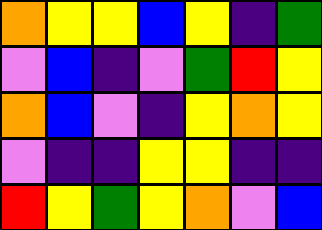[["orange", "yellow", "yellow", "blue", "yellow", "indigo", "green"], ["violet", "blue", "indigo", "violet", "green", "red", "yellow"], ["orange", "blue", "violet", "indigo", "yellow", "orange", "yellow"], ["violet", "indigo", "indigo", "yellow", "yellow", "indigo", "indigo"], ["red", "yellow", "green", "yellow", "orange", "violet", "blue"]]